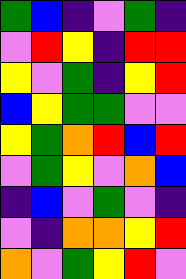[["green", "blue", "indigo", "violet", "green", "indigo"], ["violet", "red", "yellow", "indigo", "red", "red"], ["yellow", "violet", "green", "indigo", "yellow", "red"], ["blue", "yellow", "green", "green", "violet", "violet"], ["yellow", "green", "orange", "red", "blue", "red"], ["violet", "green", "yellow", "violet", "orange", "blue"], ["indigo", "blue", "violet", "green", "violet", "indigo"], ["violet", "indigo", "orange", "orange", "yellow", "red"], ["orange", "violet", "green", "yellow", "red", "violet"]]